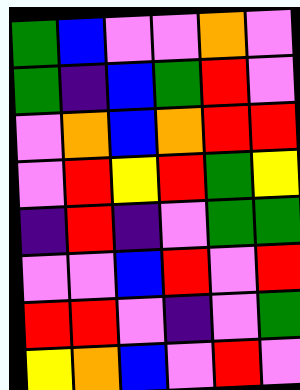[["green", "blue", "violet", "violet", "orange", "violet"], ["green", "indigo", "blue", "green", "red", "violet"], ["violet", "orange", "blue", "orange", "red", "red"], ["violet", "red", "yellow", "red", "green", "yellow"], ["indigo", "red", "indigo", "violet", "green", "green"], ["violet", "violet", "blue", "red", "violet", "red"], ["red", "red", "violet", "indigo", "violet", "green"], ["yellow", "orange", "blue", "violet", "red", "violet"]]